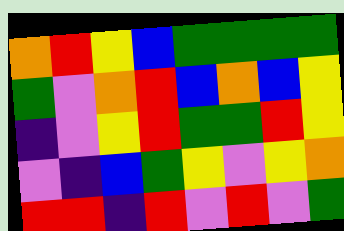[["orange", "red", "yellow", "blue", "green", "green", "green", "green"], ["green", "violet", "orange", "red", "blue", "orange", "blue", "yellow"], ["indigo", "violet", "yellow", "red", "green", "green", "red", "yellow"], ["violet", "indigo", "blue", "green", "yellow", "violet", "yellow", "orange"], ["red", "red", "indigo", "red", "violet", "red", "violet", "green"]]